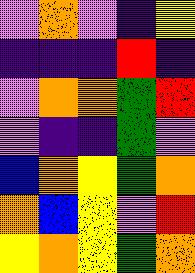[["violet", "orange", "violet", "indigo", "yellow"], ["indigo", "indigo", "indigo", "red", "indigo"], ["violet", "orange", "orange", "green", "red"], ["violet", "indigo", "indigo", "green", "violet"], ["blue", "orange", "yellow", "green", "orange"], ["orange", "blue", "yellow", "violet", "red"], ["yellow", "orange", "yellow", "green", "orange"]]